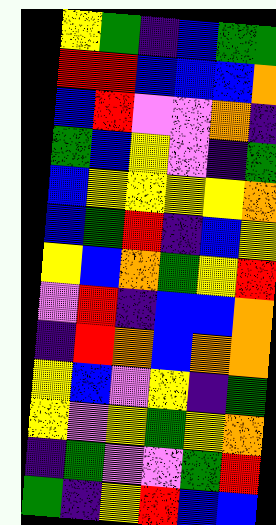[["yellow", "green", "indigo", "blue", "green", "green"], ["red", "red", "blue", "blue", "blue", "orange"], ["blue", "red", "violet", "violet", "orange", "indigo"], ["green", "blue", "yellow", "violet", "indigo", "green"], ["blue", "yellow", "yellow", "yellow", "yellow", "orange"], ["blue", "green", "red", "indigo", "blue", "yellow"], ["yellow", "blue", "orange", "green", "yellow", "red"], ["violet", "red", "indigo", "blue", "blue", "orange"], ["indigo", "red", "orange", "blue", "orange", "orange"], ["yellow", "blue", "violet", "yellow", "indigo", "green"], ["yellow", "violet", "yellow", "green", "yellow", "orange"], ["indigo", "green", "violet", "violet", "green", "red"], ["green", "indigo", "yellow", "red", "blue", "blue"]]